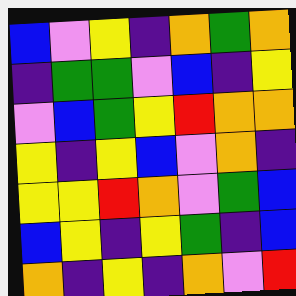[["blue", "violet", "yellow", "indigo", "orange", "green", "orange"], ["indigo", "green", "green", "violet", "blue", "indigo", "yellow"], ["violet", "blue", "green", "yellow", "red", "orange", "orange"], ["yellow", "indigo", "yellow", "blue", "violet", "orange", "indigo"], ["yellow", "yellow", "red", "orange", "violet", "green", "blue"], ["blue", "yellow", "indigo", "yellow", "green", "indigo", "blue"], ["orange", "indigo", "yellow", "indigo", "orange", "violet", "red"]]